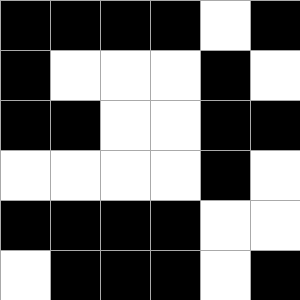[["black", "black", "black", "black", "white", "black"], ["black", "white", "white", "white", "black", "white"], ["black", "black", "white", "white", "black", "black"], ["white", "white", "white", "white", "black", "white"], ["black", "black", "black", "black", "white", "white"], ["white", "black", "black", "black", "white", "black"]]